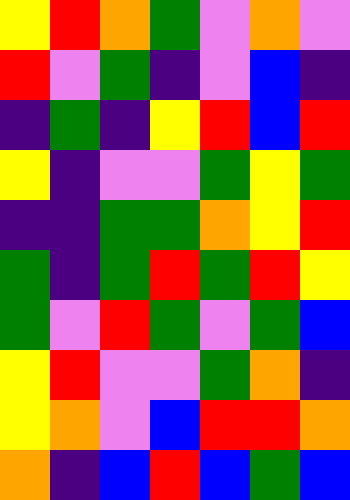[["yellow", "red", "orange", "green", "violet", "orange", "violet"], ["red", "violet", "green", "indigo", "violet", "blue", "indigo"], ["indigo", "green", "indigo", "yellow", "red", "blue", "red"], ["yellow", "indigo", "violet", "violet", "green", "yellow", "green"], ["indigo", "indigo", "green", "green", "orange", "yellow", "red"], ["green", "indigo", "green", "red", "green", "red", "yellow"], ["green", "violet", "red", "green", "violet", "green", "blue"], ["yellow", "red", "violet", "violet", "green", "orange", "indigo"], ["yellow", "orange", "violet", "blue", "red", "red", "orange"], ["orange", "indigo", "blue", "red", "blue", "green", "blue"]]